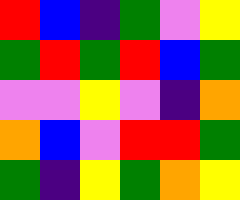[["red", "blue", "indigo", "green", "violet", "yellow"], ["green", "red", "green", "red", "blue", "green"], ["violet", "violet", "yellow", "violet", "indigo", "orange"], ["orange", "blue", "violet", "red", "red", "green"], ["green", "indigo", "yellow", "green", "orange", "yellow"]]